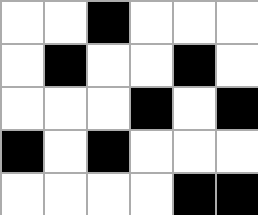[["white", "white", "black", "white", "white", "white"], ["white", "black", "white", "white", "black", "white"], ["white", "white", "white", "black", "white", "black"], ["black", "white", "black", "white", "white", "white"], ["white", "white", "white", "white", "black", "black"]]